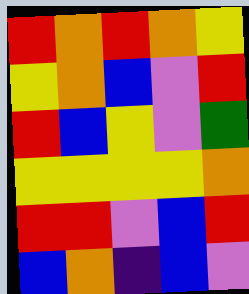[["red", "orange", "red", "orange", "yellow"], ["yellow", "orange", "blue", "violet", "red"], ["red", "blue", "yellow", "violet", "green"], ["yellow", "yellow", "yellow", "yellow", "orange"], ["red", "red", "violet", "blue", "red"], ["blue", "orange", "indigo", "blue", "violet"]]